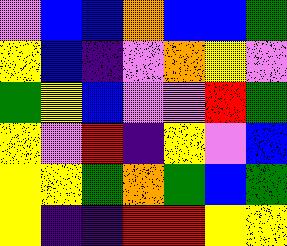[["violet", "blue", "blue", "orange", "blue", "blue", "green"], ["yellow", "blue", "indigo", "violet", "orange", "yellow", "violet"], ["green", "yellow", "blue", "violet", "violet", "red", "green"], ["yellow", "violet", "red", "indigo", "yellow", "violet", "blue"], ["yellow", "yellow", "green", "orange", "green", "blue", "green"], ["yellow", "indigo", "indigo", "red", "red", "yellow", "yellow"]]